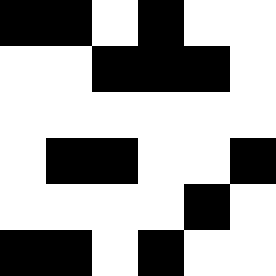[["black", "black", "white", "black", "white", "white"], ["white", "white", "black", "black", "black", "white"], ["white", "white", "white", "white", "white", "white"], ["white", "black", "black", "white", "white", "black"], ["white", "white", "white", "white", "black", "white"], ["black", "black", "white", "black", "white", "white"]]